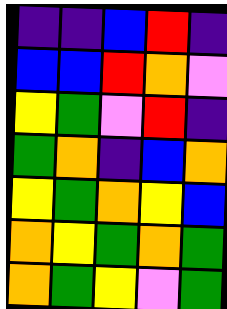[["indigo", "indigo", "blue", "red", "indigo"], ["blue", "blue", "red", "orange", "violet"], ["yellow", "green", "violet", "red", "indigo"], ["green", "orange", "indigo", "blue", "orange"], ["yellow", "green", "orange", "yellow", "blue"], ["orange", "yellow", "green", "orange", "green"], ["orange", "green", "yellow", "violet", "green"]]